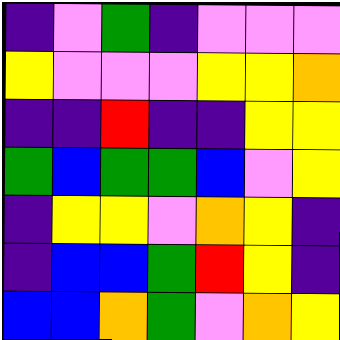[["indigo", "violet", "green", "indigo", "violet", "violet", "violet"], ["yellow", "violet", "violet", "violet", "yellow", "yellow", "orange"], ["indigo", "indigo", "red", "indigo", "indigo", "yellow", "yellow"], ["green", "blue", "green", "green", "blue", "violet", "yellow"], ["indigo", "yellow", "yellow", "violet", "orange", "yellow", "indigo"], ["indigo", "blue", "blue", "green", "red", "yellow", "indigo"], ["blue", "blue", "orange", "green", "violet", "orange", "yellow"]]